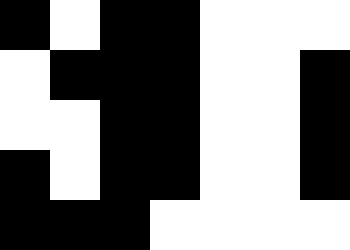[["black", "white", "black", "black", "white", "white", "white"], ["white", "black", "black", "black", "white", "white", "black"], ["white", "white", "black", "black", "white", "white", "black"], ["black", "white", "black", "black", "white", "white", "black"], ["black", "black", "black", "white", "white", "white", "white"]]